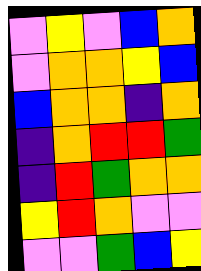[["violet", "yellow", "violet", "blue", "orange"], ["violet", "orange", "orange", "yellow", "blue"], ["blue", "orange", "orange", "indigo", "orange"], ["indigo", "orange", "red", "red", "green"], ["indigo", "red", "green", "orange", "orange"], ["yellow", "red", "orange", "violet", "violet"], ["violet", "violet", "green", "blue", "yellow"]]